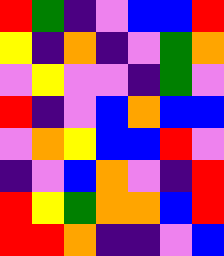[["red", "green", "indigo", "violet", "blue", "blue", "red"], ["yellow", "indigo", "orange", "indigo", "violet", "green", "orange"], ["violet", "yellow", "violet", "violet", "indigo", "green", "violet"], ["red", "indigo", "violet", "blue", "orange", "blue", "blue"], ["violet", "orange", "yellow", "blue", "blue", "red", "violet"], ["indigo", "violet", "blue", "orange", "violet", "indigo", "red"], ["red", "yellow", "green", "orange", "orange", "blue", "red"], ["red", "red", "orange", "indigo", "indigo", "violet", "blue"]]